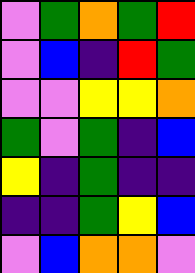[["violet", "green", "orange", "green", "red"], ["violet", "blue", "indigo", "red", "green"], ["violet", "violet", "yellow", "yellow", "orange"], ["green", "violet", "green", "indigo", "blue"], ["yellow", "indigo", "green", "indigo", "indigo"], ["indigo", "indigo", "green", "yellow", "blue"], ["violet", "blue", "orange", "orange", "violet"]]